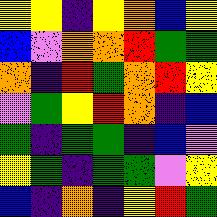[["yellow", "yellow", "indigo", "yellow", "orange", "blue", "yellow"], ["blue", "violet", "orange", "orange", "red", "green", "green"], ["orange", "indigo", "red", "green", "orange", "red", "yellow"], ["violet", "green", "yellow", "red", "orange", "indigo", "blue"], ["green", "indigo", "green", "green", "indigo", "blue", "violet"], ["yellow", "green", "indigo", "green", "green", "violet", "yellow"], ["blue", "indigo", "orange", "indigo", "yellow", "red", "green"]]